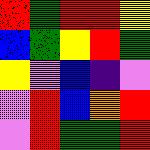[["red", "green", "red", "red", "yellow"], ["blue", "green", "yellow", "red", "green"], ["yellow", "violet", "blue", "indigo", "violet"], ["violet", "red", "blue", "orange", "red"], ["violet", "red", "green", "green", "red"]]